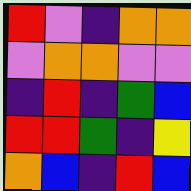[["red", "violet", "indigo", "orange", "orange"], ["violet", "orange", "orange", "violet", "violet"], ["indigo", "red", "indigo", "green", "blue"], ["red", "red", "green", "indigo", "yellow"], ["orange", "blue", "indigo", "red", "blue"]]